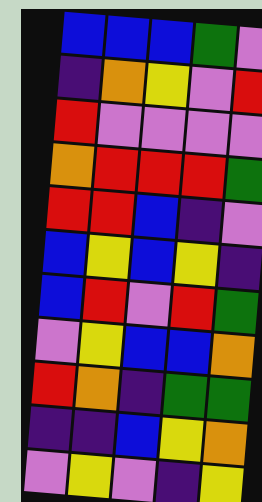[["blue", "blue", "blue", "green", "violet"], ["indigo", "orange", "yellow", "violet", "red"], ["red", "violet", "violet", "violet", "violet"], ["orange", "red", "red", "red", "green"], ["red", "red", "blue", "indigo", "violet"], ["blue", "yellow", "blue", "yellow", "indigo"], ["blue", "red", "violet", "red", "green"], ["violet", "yellow", "blue", "blue", "orange"], ["red", "orange", "indigo", "green", "green"], ["indigo", "indigo", "blue", "yellow", "orange"], ["violet", "yellow", "violet", "indigo", "yellow"]]